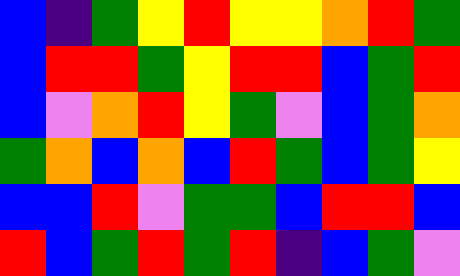[["blue", "indigo", "green", "yellow", "red", "yellow", "yellow", "orange", "red", "green"], ["blue", "red", "red", "green", "yellow", "red", "red", "blue", "green", "red"], ["blue", "violet", "orange", "red", "yellow", "green", "violet", "blue", "green", "orange"], ["green", "orange", "blue", "orange", "blue", "red", "green", "blue", "green", "yellow"], ["blue", "blue", "red", "violet", "green", "green", "blue", "red", "red", "blue"], ["red", "blue", "green", "red", "green", "red", "indigo", "blue", "green", "violet"]]